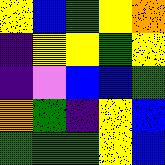[["yellow", "blue", "green", "yellow", "orange"], ["indigo", "yellow", "yellow", "green", "yellow"], ["indigo", "violet", "blue", "blue", "green"], ["orange", "green", "indigo", "yellow", "blue"], ["green", "green", "green", "yellow", "blue"]]